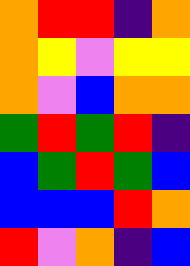[["orange", "red", "red", "indigo", "orange"], ["orange", "yellow", "violet", "yellow", "yellow"], ["orange", "violet", "blue", "orange", "orange"], ["green", "red", "green", "red", "indigo"], ["blue", "green", "red", "green", "blue"], ["blue", "blue", "blue", "red", "orange"], ["red", "violet", "orange", "indigo", "blue"]]